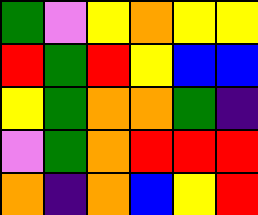[["green", "violet", "yellow", "orange", "yellow", "yellow"], ["red", "green", "red", "yellow", "blue", "blue"], ["yellow", "green", "orange", "orange", "green", "indigo"], ["violet", "green", "orange", "red", "red", "red"], ["orange", "indigo", "orange", "blue", "yellow", "red"]]